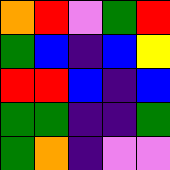[["orange", "red", "violet", "green", "red"], ["green", "blue", "indigo", "blue", "yellow"], ["red", "red", "blue", "indigo", "blue"], ["green", "green", "indigo", "indigo", "green"], ["green", "orange", "indigo", "violet", "violet"]]